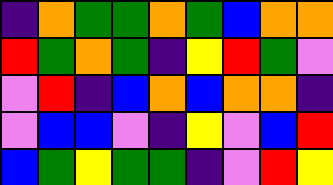[["indigo", "orange", "green", "green", "orange", "green", "blue", "orange", "orange"], ["red", "green", "orange", "green", "indigo", "yellow", "red", "green", "violet"], ["violet", "red", "indigo", "blue", "orange", "blue", "orange", "orange", "indigo"], ["violet", "blue", "blue", "violet", "indigo", "yellow", "violet", "blue", "red"], ["blue", "green", "yellow", "green", "green", "indigo", "violet", "red", "yellow"]]